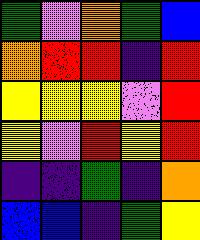[["green", "violet", "orange", "green", "blue"], ["orange", "red", "red", "indigo", "red"], ["yellow", "yellow", "yellow", "violet", "red"], ["yellow", "violet", "red", "yellow", "red"], ["indigo", "indigo", "green", "indigo", "orange"], ["blue", "blue", "indigo", "green", "yellow"]]